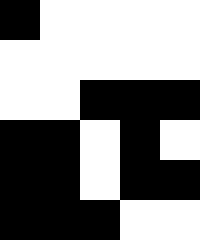[["black", "white", "white", "white", "white"], ["white", "white", "white", "white", "white"], ["white", "white", "black", "black", "black"], ["black", "black", "white", "black", "white"], ["black", "black", "white", "black", "black"], ["black", "black", "black", "white", "white"]]